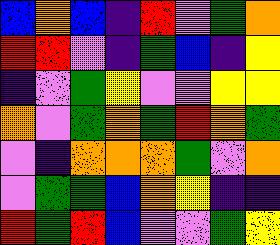[["blue", "orange", "blue", "indigo", "red", "violet", "green", "orange"], ["red", "red", "violet", "indigo", "green", "blue", "indigo", "yellow"], ["indigo", "violet", "green", "yellow", "violet", "violet", "yellow", "yellow"], ["orange", "violet", "green", "orange", "green", "red", "orange", "green"], ["violet", "indigo", "orange", "orange", "orange", "green", "violet", "orange"], ["violet", "green", "green", "blue", "orange", "yellow", "indigo", "indigo"], ["red", "green", "red", "blue", "violet", "violet", "green", "yellow"]]